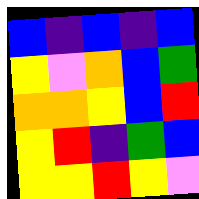[["blue", "indigo", "blue", "indigo", "blue"], ["yellow", "violet", "orange", "blue", "green"], ["orange", "orange", "yellow", "blue", "red"], ["yellow", "red", "indigo", "green", "blue"], ["yellow", "yellow", "red", "yellow", "violet"]]